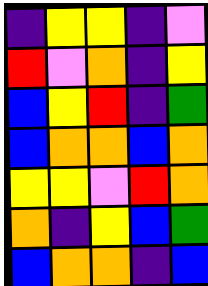[["indigo", "yellow", "yellow", "indigo", "violet"], ["red", "violet", "orange", "indigo", "yellow"], ["blue", "yellow", "red", "indigo", "green"], ["blue", "orange", "orange", "blue", "orange"], ["yellow", "yellow", "violet", "red", "orange"], ["orange", "indigo", "yellow", "blue", "green"], ["blue", "orange", "orange", "indigo", "blue"]]